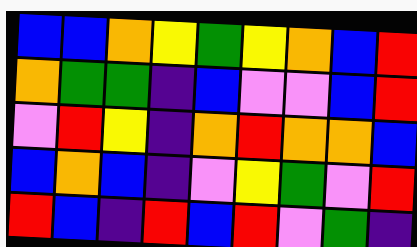[["blue", "blue", "orange", "yellow", "green", "yellow", "orange", "blue", "red"], ["orange", "green", "green", "indigo", "blue", "violet", "violet", "blue", "red"], ["violet", "red", "yellow", "indigo", "orange", "red", "orange", "orange", "blue"], ["blue", "orange", "blue", "indigo", "violet", "yellow", "green", "violet", "red"], ["red", "blue", "indigo", "red", "blue", "red", "violet", "green", "indigo"]]